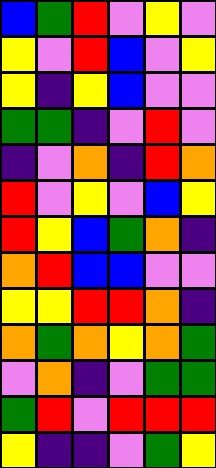[["blue", "green", "red", "violet", "yellow", "violet"], ["yellow", "violet", "red", "blue", "violet", "yellow"], ["yellow", "indigo", "yellow", "blue", "violet", "violet"], ["green", "green", "indigo", "violet", "red", "violet"], ["indigo", "violet", "orange", "indigo", "red", "orange"], ["red", "violet", "yellow", "violet", "blue", "yellow"], ["red", "yellow", "blue", "green", "orange", "indigo"], ["orange", "red", "blue", "blue", "violet", "violet"], ["yellow", "yellow", "red", "red", "orange", "indigo"], ["orange", "green", "orange", "yellow", "orange", "green"], ["violet", "orange", "indigo", "violet", "green", "green"], ["green", "red", "violet", "red", "red", "red"], ["yellow", "indigo", "indigo", "violet", "green", "yellow"]]